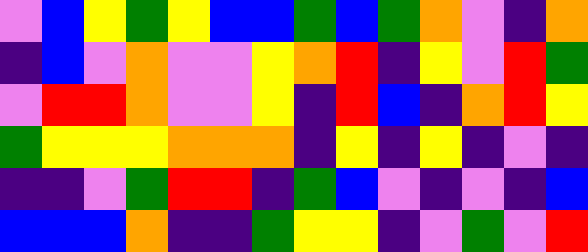[["violet", "blue", "yellow", "green", "yellow", "blue", "blue", "green", "blue", "green", "orange", "violet", "indigo", "orange"], ["indigo", "blue", "violet", "orange", "violet", "violet", "yellow", "orange", "red", "indigo", "yellow", "violet", "red", "green"], ["violet", "red", "red", "orange", "violet", "violet", "yellow", "indigo", "red", "blue", "indigo", "orange", "red", "yellow"], ["green", "yellow", "yellow", "yellow", "orange", "orange", "orange", "indigo", "yellow", "indigo", "yellow", "indigo", "violet", "indigo"], ["indigo", "indigo", "violet", "green", "red", "red", "indigo", "green", "blue", "violet", "indigo", "violet", "indigo", "blue"], ["blue", "blue", "blue", "orange", "indigo", "indigo", "green", "yellow", "yellow", "indigo", "violet", "green", "violet", "red"]]